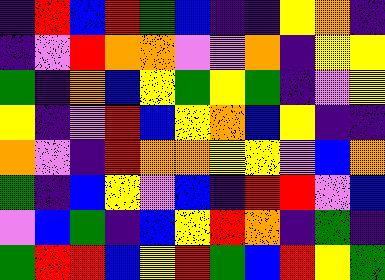[["indigo", "red", "blue", "red", "green", "blue", "indigo", "indigo", "yellow", "orange", "indigo"], ["indigo", "violet", "red", "orange", "orange", "violet", "violet", "orange", "indigo", "yellow", "yellow"], ["green", "indigo", "orange", "blue", "yellow", "green", "yellow", "green", "indigo", "violet", "yellow"], ["yellow", "indigo", "violet", "red", "blue", "yellow", "orange", "blue", "yellow", "indigo", "indigo"], ["orange", "violet", "indigo", "red", "orange", "orange", "yellow", "yellow", "violet", "blue", "orange"], ["green", "indigo", "blue", "yellow", "violet", "blue", "indigo", "red", "red", "violet", "blue"], ["violet", "blue", "green", "indigo", "blue", "yellow", "red", "orange", "indigo", "green", "indigo"], ["green", "red", "red", "blue", "yellow", "red", "green", "blue", "red", "yellow", "green"]]